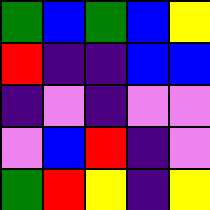[["green", "blue", "green", "blue", "yellow"], ["red", "indigo", "indigo", "blue", "blue"], ["indigo", "violet", "indigo", "violet", "violet"], ["violet", "blue", "red", "indigo", "violet"], ["green", "red", "yellow", "indigo", "yellow"]]